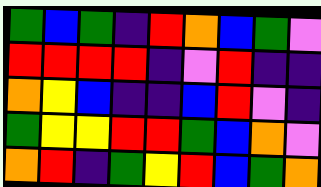[["green", "blue", "green", "indigo", "red", "orange", "blue", "green", "violet"], ["red", "red", "red", "red", "indigo", "violet", "red", "indigo", "indigo"], ["orange", "yellow", "blue", "indigo", "indigo", "blue", "red", "violet", "indigo"], ["green", "yellow", "yellow", "red", "red", "green", "blue", "orange", "violet"], ["orange", "red", "indigo", "green", "yellow", "red", "blue", "green", "orange"]]